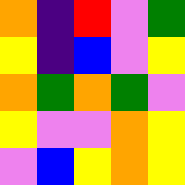[["orange", "indigo", "red", "violet", "green"], ["yellow", "indigo", "blue", "violet", "yellow"], ["orange", "green", "orange", "green", "violet"], ["yellow", "violet", "violet", "orange", "yellow"], ["violet", "blue", "yellow", "orange", "yellow"]]